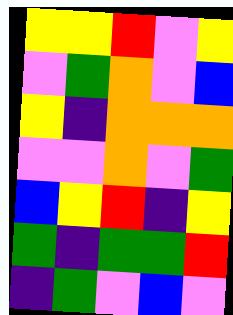[["yellow", "yellow", "red", "violet", "yellow"], ["violet", "green", "orange", "violet", "blue"], ["yellow", "indigo", "orange", "orange", "orange"], ["violet", "violet", "orange", "violet", "green"], ["blue", "yellow", "red", "indigo", "yellow"], ["green", "indigo", "green", "green", "red"], ["indigo", "green", "violet", "blue", "violet"]]